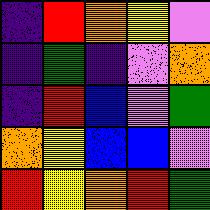[["indigo", "red", "orange", "yellow", "violet"], ["indigo", "green", "indigo", "violet", "orange"], ["indigo", "red", "blue", "violet", "green"], ["orange", "yellow", "blue", "blue", "violet"], ["red", "yellow", "orange", "red", "green"]]